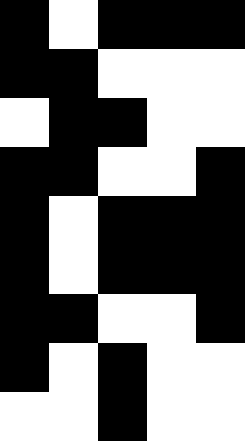[["black", "white", "black", "black", "black"], ["black", "black", "white", "white", "white"], ["white", "black", "black", "white", "white"], ["black", "black", "white", "white", "black"], ["black", "white", "black", "black", "black"], ["black", "white", "black", "black", "black"], ["black", "black", "white", "white", "black"], ["black", "white", "black", "white", "white"], ["white", "white", "black", "white", "white"]]